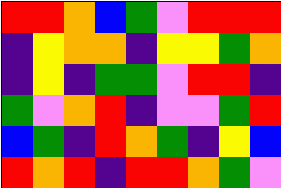[["red", "red", "orange", "blue", "green", "violet", "red", "red", "red"], ["indigo", "yellow", "orange", "orange", "indigo", "yellow", "yellow", "green", "orange"], ["indigo", "yellow", "indigo", "green", "green", "violet", "red", "red", "indigo"], ["green", "violet", "orange", "red", "indigo", "violet", "violet", "green", "red"], ["blue", "green", "indigo", "red", "orange", "green", "indigo", "yellow", "blue"], ["red", "orange", "red", "indigo", "red", "red", "orange", "green", "violet"]]